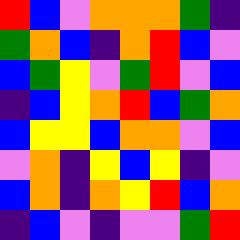[["red", "blue", "violet", "orange", "orange", "orange", "green", "indigo"], ["green", "orange", "blue", "indigo", "orange", "red", "blue", "violet"], ["blue", "green", "yellow", "violet", "green", "red", "violet", "blue"], ["indigo", "blue", "yellow", "orange", "red", "blue", "green", "orange"], ["blue", "yellow", "yellow", "blue", "orange", "orange", "violet", "blue"], ["violet", "orange", "indigo", "yellow", "blue", "yellow", "indigo", "violet"], ["blue", "orange", "indigo", "orange", "yellow", "red", "blue", "orange"], ["indigo", "blue", "violet", "indigo", "violet", "violet", "green", "red"]]